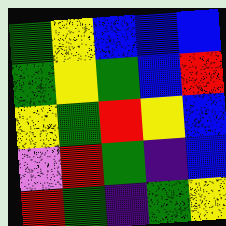[["green", "yellow", "blue", "blue", "blue"], ["green", "yellow", "green", "blue", "red"], ["yellow", "green", "red", "yellow", "blue"], ["violet", "red", "green", "indigo", "blue"], ["red", "green", "indigo", "green", "yellow"]]